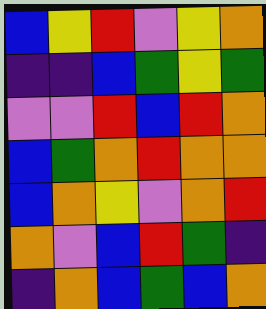[["blue", "yellow", "red", "violet", "yellow", "orange"], ["indigo", "indigo", "blue", "green", "yellow", "green"], ["violet", "violet", "red", "blue", "red", "orange"], ["blue", "green", "orange", "red", "orange", "orange"], ["blue", "orange", "yellow", "violet", "orange", "red"], ["orange", "violet", "blue", "red", "green", "indigo"], ["indigo", "orange", "blue", "green", "blue", "orange"]]